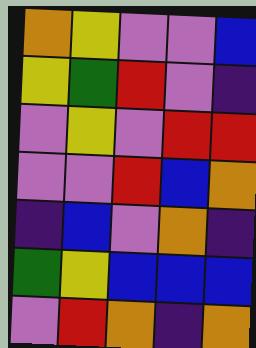[["orange", "yellow", "violet", "violet", "blue"], ["yellow", "green", "red", "violet", "indigo"], ["violet", "yellow", "violet", "red", "red"], ["violet", "violet", "red", "blue", "orange"], ["indigo", "blue", "violet", "orange", "indigo"], ["green", "yellow", "blue", "blue", "blue"], ["violet", "red", "orange", "indigo", "orange"]]